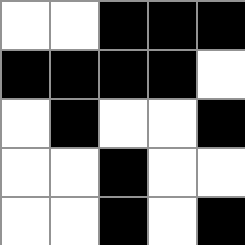[["white", "white", "black", "black", "black"], ["black", "black", "black", "black", "white"], ["white", "black", "white", "white", "black"], ["white", "white", "black", "white", "white"], ["white", "white", "black", "white", "black"]]